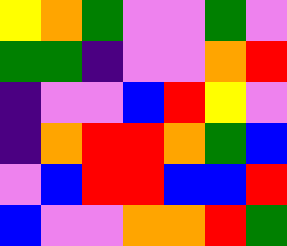[["yellow", "orange", "green", "violet", "violet", "green", "violet"], ["green", "green", "indigo", "violet", "violet", "orange", "red"], ["indigo", "violet", "violet", "blue", "red", "yellow", "violet"], ["indigo", "orange", "red", "red", "orange", "green", "blue"], ["violet", "blue", "red", "red", "blue", "blue", "red"], ["blue", "violet", "violet", "orange", "orange", "red", "green"]]